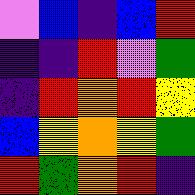[["violet", "blue", "indigo", "blue", "red"], ["indigo", "indigo", "red", "violet", "green"], ["indigo", "red", "orange", "red", "yellow"], ["blue", "yellow", "orange", "yellow", "green"], ["red", "green", "orange", "red", "indigo"]]